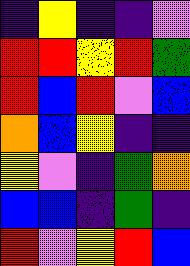[["indigo", "yellow", "indigo", "indigo", "violet"], ["red", "red", "yellow", "red", "green"], ["red", "blue", "red", "violet", "blue"], ["orange", "blue", "yellow", "indigo", "indigo"], ["yellow", "violet", "indigo", "green", "orange"], ["blue", "blue", "indigo", "green", "indigo"], ["red", "violet", "yellow", "red", "blue"]]